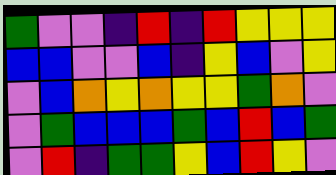[["green", "violet", "violet", "indigo", "red", "indigo", "red", "yellow", "yellow", "yellow"], ["blue", "blue", "violet", "violet", "blue", "indigo", "yellow", "blue", "violet", "yellow"], ["violet", "blue", "orange", "yellow", "orange", "yellow", "yellow", "green", "orange", "violet"], ["violet", "green", "blue", "blue", "blue", "green", "blue", "red", "blue", "green"], ["violet", "red", "indigo", "green", "green", "yellow", "blue", "red", "yellow", "violet"]]